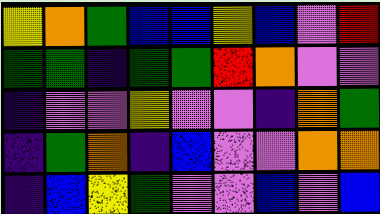[["yellow", "orange", "green", "blue", "blue", "yellow", "blue", "violet", "red"], ["green", "green", "indigo", "green", "green", "red", "orange", "violet", "violet"], ["indigo", "violet", "violet", "yellow", "violet", "violet", "indigo", "orange", "green"], ["indigo", "green", "orange", "indigo", "blue", "violet", "violet", "orange", "orange"], ["indigo", "blue", "yellow", "green", "violet", "violet", "blue", "violet", "blue"]]